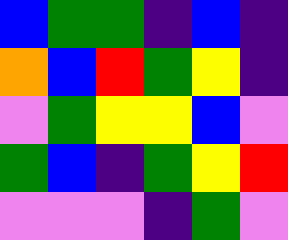[["blue", "green", "green", "indigo", "blue", "indigo"], ["orange", "blue", "red", "green", "yellow", "indigo"], ["violet", "green", "yellow", "yellow", "blue", "violet"], ["green", "blue", "indigo", "green", "yellow", "red"], ["violet", "violet", "violet", "indigo", "green", "violet"]]